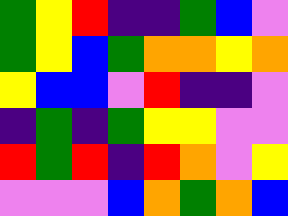[["green", "yellow", "red", "indigo", "indigo", "green", "blue", "violet"], ["green", "yellow", "blue", "green", "orange", "orange", "yellow", "orange"], ["yellow", "blue", "blue", "violet", "red", "indigo", "indigo", "violet"], ["indigo", "green", "indigo", "green", "yellow", "yellow", "violet", "violet"], ["red", "green", "red", "indigo", "red", "orange", "violet", "yellow"], ["violet", "violet", "violet", "blue", "orange", "green", "orange", "blue"]]